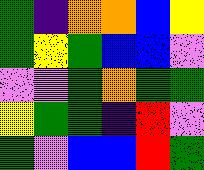[["green", "indigo", "orange", "orange", "blue", "yellow"], ["green", "yellow", "green", "blue", "blue", "violet"], ["violet", "violet", "green", "orange", "green", "green"], ["yellow", "green", "green", "indigo", "red", "violet"], ["green", "violet", "blue", "blue", "red", "green"]]